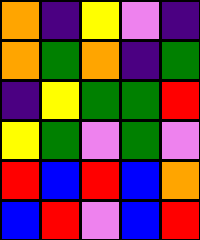[["orange", "indigo", "yellow", "violet", "indigo"], ["orange", "green", "orange", "indigo", "green"], ["indigo", "yellow", "green", "green", "red"], ["yellow", "green", "violet", "green", "violet"], ["red", "blue", "red", "blue", "orange"], ["blue", "red", "violet", "blue", "red"]]